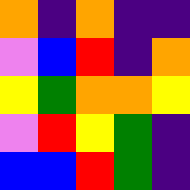[["orange", "indigo", "orange", "indigo", "indigo"], ["violet", "blue", "red", "indigo", "orange"], ["yellow", "green", "orange", "orange", "yellow"], ["violet", "red", "yellow", "green", "indigo"], ["blue", "blue", "red", "green", "indigo"]]